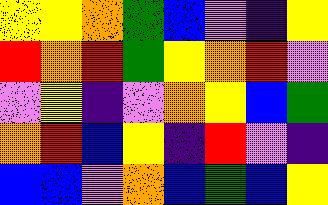[["yellow", "yellow", "orange", "green", "blue", "violet", "indigo", "yellow"], ["red", "orange", "red", "green", "yellow", "orange", "red", "violet"], ["violet", "yellow", "indigo", "violet", "orange", "yellow", "blue", "green"], ["orange", "red", "blue", "yellow", "indigo", "red", "violet", "indigo"], ["blue", "blue", "violet", "orange", "blue", "green", "blue", "yellow"]]